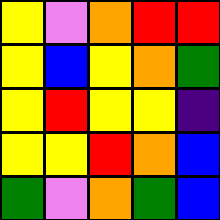[["yellow", "violet", "orange", "red", "red"], ["yellow", "blue", "yellow", "orange", "green"], ["yellow", "red", "yellow", "yellow", "indigo"], ["yellow", "yellow", "red", "orange", "blue"], ["green", "violet", "orange", "green", "blue"]]